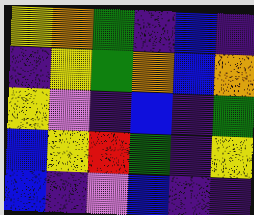[["yellow", "orange", "green", "indigo", "blue", "indigo"], ["indigo", "yellow", "green", "orange", "blue", "orange"], ["yellow", "violet", "indigo", "blue", "indigo", "green"], ["blue", "yellow", "red", "green", "indigo", "yellow"], ["blue", "indigo", "violet", "blue", "indigo", "indigo"]]